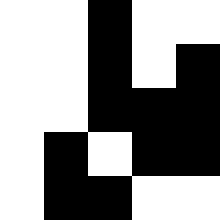[["white", "white", "black", "white", "white"], ["white", "white", "black", "white", "black"], ["white", "white", "black", "black", "black"], ["white", "black", "white", "black", "black"], ["white", "black", "black", "white", "white"]]